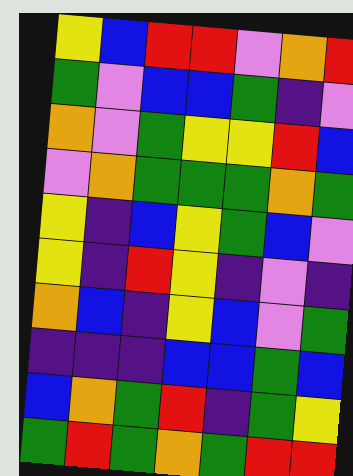[["yellow", "blue", "red", "red", "violet", "orange", "red"], ["green", "violet", "blue", "blue", "green", "indigo", "violet"], ["orange", "violet", "green", "yellow", "yellow", "red", "blue"], ["violet", "orange", "green", "green", "green", "orange", "green"], ["yellow", "indigo", "blue", "yellow", "green", "blue", "violet"], ["yellow", "indigo", "red", "yellow", "indigo", "violet", "indigo"], ["orange", "blue", "indigo", "yellow", "blue", "violet", "green"], ["indigo", "indigo", "indigo", "blue", "blue", "green", "blue"], ["blue", "orange", "green", "red", "indigo", "green", "yellow"], ["green", "red", "green", "orange", "green", "red", "red"]]